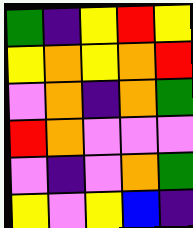[["green", "indigo", "yellow", "red", "yellow"], ["yellow", "orange", "yellow", "orange", "red"], ["violet", "orange", "indigo", "orange", "green"], ["red", "orange", "violet", "violet", "violet"], ["violet", "indigo", "violet", "orange", "green"], ["yellow", "violet", "yellow", "blue", "indigo"]]